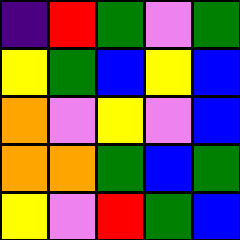[["indigo", "red", "green", "violet", "green"], ["yellow", "green", "blue", "yellow", "blue"], ["orange", "violet", "yellow", "violet", "blue"], ["orange", "orange", "green", "blue", "green"], ["yellow", "violet", "red", "green", "blue"]]